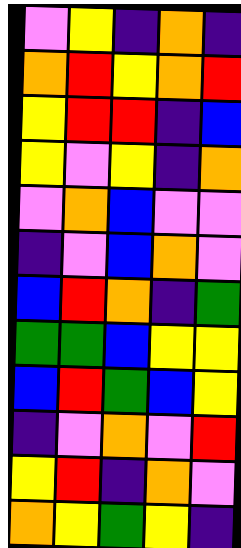[["violet", "yellow", "indigo", "orange", "indigo"], ["orange", "red", "yellow", "orange", "red"], ["yellow", "red", "red", "indigo", "blue"], ["yellow", "violet", "yellow", "indigo", "orange"], ["violet", "orange", "blue", "violet", "violet"], ["indigo", "violet", "blue", "orange", "violet"], ["blue", "red", "orange", "indigo", "green"], ["green", "green", "blue", "yellow", "yellow"], ["blue", "red", "green", "blue", "yellow"], ["indigo", "violet", "orange", "violet", "red"], ["yellow", "red", "indigo", "orange", "violet"], ["orange", "yellow", "green", "yellow", "indigo"]]